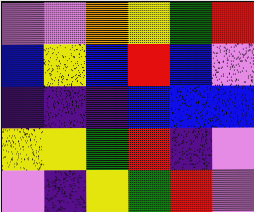[["violet", "violet", "orange", "yellow", "green", "red"], ["blue", "yellow", "blue", "red", "blue", "violet"], ["indigo", "indigo", "indigo", "blue", "blue", "blue"], ["yellow", "yellow", "green", "red", "indigo", "violet"], ["violet", "indigo", "yellow", "green", "red", "violet"]]